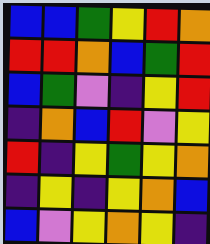[["blue", "blue", "green", "yellow", "red", "orange"], ["red", "red", "orange", "blue", "green", "red"], ["blue", "green", "violet", "indigo", "yellow", "red"], ["indigo", "orange", "blue", "red", "violet", "yellow"], ["red", "indigo", "yellow", "green", "yellow", "orange"], ["indigo", "yellow", "indigo", "yellow", "orange", "blue"], ["blue", "violet", "yellow", "orange", "yellow", "indigo"]]